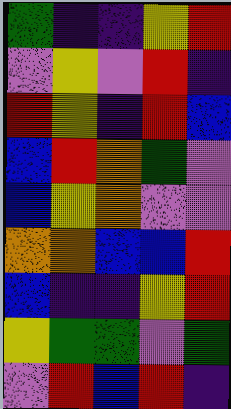[["green", "indigo", "indigo", "yellow", "red"], ["violet", "yellow", "violet", "red", "indigo"], ["red", "yellow", "indigo", "red", "blue"], ["blue", "red", "orange", "green", "violet"], ["blue", "yellow", "orange", "violet", "violet"], ["orange", "orange", "blue", "blue", "red"], ["blue", "indigo", "indigo", "yellow", "red"], ["yellow", "green", "green", "violet", "green"], ["violet", "red", "blue", "red", "indigo"]]